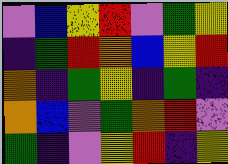[["violet", "blue", "yellow", "red", "violet", "green", "yellow"], ["indigo", "green", "red", "orange", "blue", "yellow", "red"], ["orange", "indigo", "green", "yellow", "indigo", "green", "indigo"], ["orange", "blue", "violet", "green", "orange", "red", "violet"], ["green", "indigo", "violet", "yellow", "red", "indigo", "yellow"]]